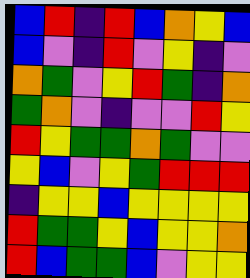[["blue", "red", "indigo", "red", "blue", "orange", "yellow", "blue"], ["blue", "violet", "indigo", "red", "violet", "yellow", "indigo", "violet"], ["orange", "green", "violet", "yellow", "red", "green", "indigo", "orange"], ["green", "orange", "violet", "indigo", "violet", "violet", "red", "yellow"], ["red", "yellow", "green", "green", "orange", "green", "violet", "violet"], ["yellow", "blue", "violet", "yellow", "green", "red", "red", "red"], ["indigo", "yellow", "yellow", "blue", "yellow", "yellow", "yellow", "yellow"], ["red", "green", "green", "yellow", "blue", "yellow", "yellow", "orange"], ["red", "blue", "green", "green", "blue", "violet", "yellow", "yellow"]]